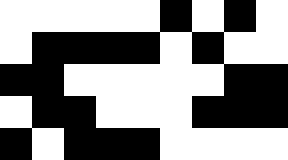[["white", "white", "white", "white", "white", "black", "white", "black", "white"], ["white", "black", "black", "black", "black", "white", "black", "white", "white"], ["black", "black", "white", "white", "white", "white", "white", "black", "black"], ["white", "black", "black", "white", "white", "white", "black", "black", "black"], ["black", "white", "black", "black", "black", "white", "white", "white", "white"]]